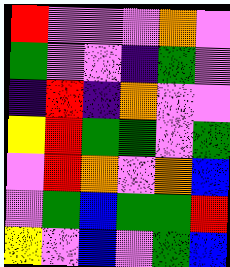[["red", "violet", "violet", "violet", "orange", "violet"], ["green", "violet", "violet", "indigo", "green", "violet"], ["indigo", "red", "indigo", "orange", "violet", "violet"], ["yellow", "red", "green", "green", "violet", "green"], ["violet", "red", "orange", "violet", "orange", "blue"], ["violet", "green", "blue", "green", "green", "red"], ["yellow", "violet", "blue", "violet", "green", "blue"]]